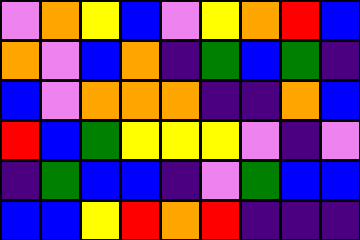[["violet", "orange", "yellow", "blue", "violet", "yellow", "orange", "red", "blue"], ["orange", "violet", "blue", "orange", "indigo", "green", "blue", "green", "indigo"], ["blue", "violet", "orange", "orange", "orange", "indigo", "indigo", "orange", "blue"], ["red", "blue", "green", "yellow", "yellow", "yellow", "violet", "indigo", "violet"], ["indigo", "green", "blue", "blue", "indigo", "violet", "green", "blue", "blue"], ["blue", "blue", "yellow", "red", "orange", "red", "indigo", "indigo", "indigo"]]